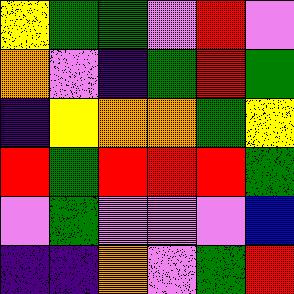[["yellow", "green", "green", "violet", "red", "violet"], ["orange", "violet", "indigo", "green", "red", "green"], ["indigo", "yellow", "orange", "orange", "green", "yellow"], ["red", "green", "red", "red", "red", "green"], ["violet", "green", "violet", "violet", "violet", "blue"], ["indigo", "indigo", "orange", "violet", "green", "red"]]